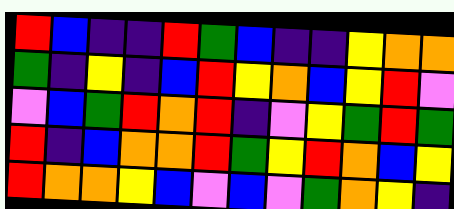[["red", "blue", "indigo", "indigo", "red", "green", "blue", "indigo", "indigo", "yellow", "orange", "orange"], ["green", "indigo", "yellow", "indigo", "blue", "red", "yellow", "orange", "blue", "yellow", "red", "violet"], ["violet", "blue", "green", "red", "orange", "red", "indigo", "violet", "yellow", "green", "red", "green"], ["red", "indigo", "blue", "orange", "orange", "red", "green", "yellow", "red", "orange", "blue", "yellow"], ["red", "orange", "orange", "yellow", "blue", "violet", "blue", "violet", "green", "orange", "yellow", "indigo"]]